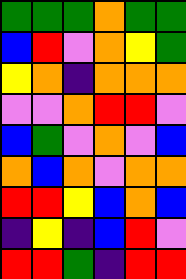[["green", "green", "green", "orange", "green", "green"], ["blue", "red", "violet", "orange", "yellow", "green"], ["yellow", "orange", "indigo", "orange", "orange", "orange"], ["violet", "violet", "orange", "red", "red", "violet"], ["blue", "green", "violet", "orange", "violet", "blue"], ["orange", "blue", "orange", "violet", "orange", "orange"], ["red", "red", "yellow", "blue", "orange", "blue"], ["indigo", "yellow", "indigo", "blue", "red", "violet"], ["red", "red", "green", "indigo", "red", "red"]]